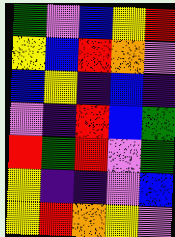[["green", "violet", "blue", "yellow", "red"], ["yellow", "blue", "red", "orange", "violet"], ["blue", "yellow", "indigo", "blue", "indigo"], ["violet", "indigo", "red", "blue", "green"], ["red", "green", "red", "violet", "green"], ["yellow", "indigo", "indigo", "violet", "blue"], ["yellow", "red", "orange", "yellow", "violet"]]